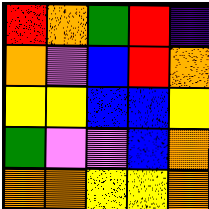[["red", "orange", "green", "red", "indigo"], ["orange", "violet", "blue", "red", "orange"], ["yellow", "yellow", "blue", "blue", "yellow"], ["green", "violet", "violet", "blue", "orange"], ["orange", "orange", "yellow", "yellow", "orange"]]